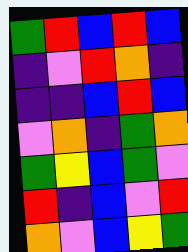[["green", "red", "blue", "red", "blue"], ["indigo", "violet", "red", "orange", "indigo"], ["indigo", "indigo", "blue", "red", "blue"], ["violet", "orange", "indigo", "green", "orange"], ["green", "yellow", "blue", "green", "violet"], ["red", "indigo", "blue", "violet", "red"], ["orange", "violet", "blue", "yellow", "green"]]